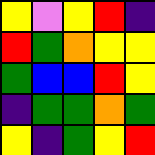[["yellow", "violet", "yellow", "red", "indigo"], ["red", "green", "orange", "yellow", "yellow"], ["green", "blue", "blue", "red", "yellow"], ["indigo", "green", "green", "orange", "green"], ["yellow", "indigo", "green", "yellow", "red"]]